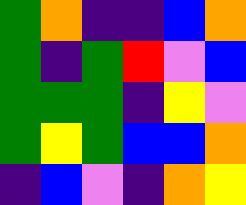[["green", "orange", "indigo", "indigo", "blue", "orange"], ["green", "indigo", "green", "red", "violet", "blue"], ["green", "green", "green", "indigo", "yellow", "violet"], ["green", "yellow", "green", "blue", "blue", "orange"], ["indigo", "blue", "violet", "indigo", "orange", "yellow"]]